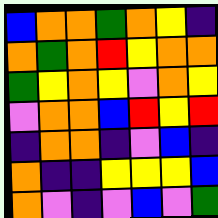[["blue", "orange", "orange", "green", "orange", "yellow", "indigo"], ["orange", "green", "orange", "red", "yellow", "orange", "orange"], ["green", "yellow", "orange", "yellow", "violet", "orange", "yellow"], ["violet", "orange", "orange", "blue", "red", "yellow", "red"], ["indigo", "orange", "orange", "indigo", "violet", "blue", "indigo"], ["orange", "indigo", "indigo", "yellow", "yellow", "yellow", "blue"], ["orange", "violet", "indigo", "violet", "blue", "violet", "green"]]